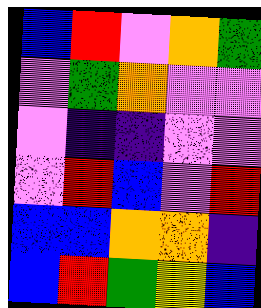[["blue", "red", "violet", "orange", "green"], ["violet", "green", "orange", "violet", "violet"], ["violet", "indigo", "indigo", "violet", "violet"], ["violet", "red", "blue", "violet", "red"], ["blue", "blue", "orange", "orange", "indigo"], ["blue", "red", "green", "yellow", "blue"]]